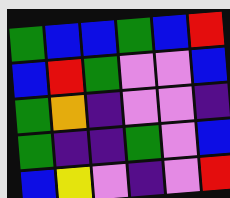[["green", "blue", "blue", "green", "blue", "red"], ["blue", "red", "green", "violet", "violet", "blue"], ["green", "orange", "indigo", "violet", "violet", "indigo"], ["green", "indigo", "indigo", "green", "violet", "blue"], ["blue", "yellow", "violet", "indigo", "violet", "red"]]